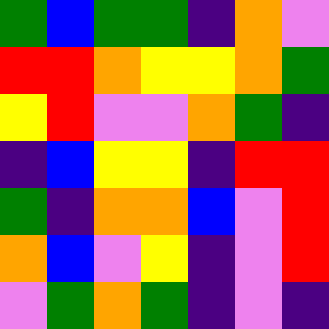[["green", "blue", "green", "green", "indigo", "orange", "violet"], ["red", "red", "orange", "yellow", "yellow", "orange", "green"], ["yellow", "red", "violet", "violet", "orange", "green", "indigo"], ["indigo", "blue", "yellow", "yellow", "indigo", "red", "red"], ["green", "indigo", "orange", "orange", "blue", "violet", "red"], ["orange", "blue", "violet", "yellow", "indigo", "violet", "red"], ["violet", "green", "orange", "green", "indigo", "violet", "indigo"]]